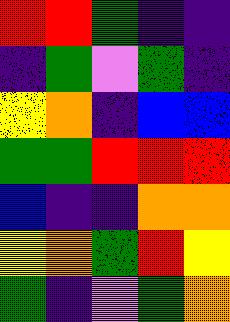[["red", "red", "green", "indigo", "indigo"], ["indigo", "green", "violet", "green", "indigo"], ["yellow", "orange", "indigo", "blue", "blue"], ["green", "green", "red", "red", "red"], ["blue", "indigo", "indigo", "orange", "orange"], ["yellow", "orange", "green", "red", "yellow"], ["green", "indigo", "violet", "green", "orange"]]